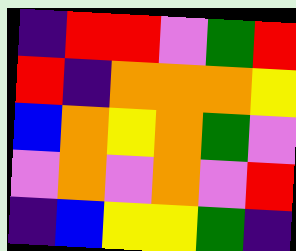[["indigo", "red", "red", "violet", "green", "red"], ["red", "indigo", "orange", "orange", "orange", "yellow"], ["blue", "orange", "yellow", "orange", "green", "violet"], ["violet", "orange", "violet", "orange", "violet", "red"], ["indigo", "blue", "yellow", "yellow", "green", "indigo"]]